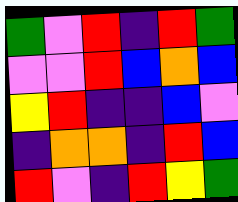[["green", "violet", "red", "indigo", "red", "green"], ["violet", "violet", "red", "blue", "orange", "blue"], ["yellow", "red", "indigo", "indigo", "blue", "violet"], ["indigo", "orange", "orange", "indigo", "red", "blue"], ["red", "violet", "indigo", "red", "yellow", "green"]]